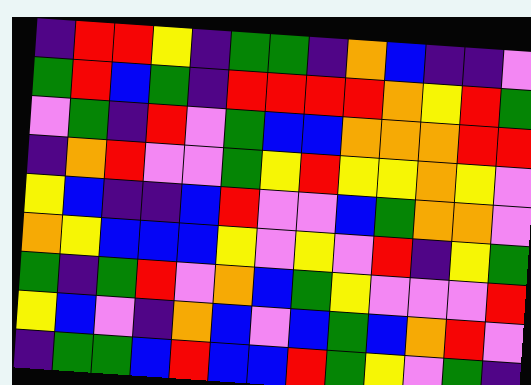[["indigo", "red", "red", "yellow", "indigo", "green", "green", "indigo", "orange", "blue", "indigo", "indigo", "violet"], ["green", "red", "blue", "green", "indigo", "red", "red", "red", "red", "orange", "yellow", "red", "green"], ["violet", "green", "indigo", "red", "violet", "green", "blue", "blue", "orange", "orange", "orange", "red", "red"], ["indigo", "orange", "red", "violet", "violet", "green", "yellow", "red", "yellow", "yellow", "orange", "yellow", "violet"], ["yellow", "blue", "indigo", "indigo", "blue", "red", "violet", "violet", "blue", "green", "orange", "orange", "violet"], ["orange", "yellow", "blue", "blue", "blue", "yellow", "violet", "yellow", "violet", "red", "indigo", "yellow", "green"], ["green", "indigo", "green", "red", "violet", "orange", "blue", "green", "yellow", "violet", "violet", "violet", "red"], ["yellow", "blue", "violet", "indigo", "orange", "blue", "violet", "blue", "green", "blue", "orange", "red", "violet"], ["indigo", "green", "green", "blue", "red", "blue", "blue", "red", "green", "yellow", "violet", "green", "indigo"]]